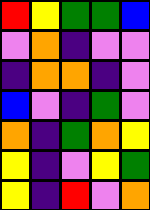[["red", "yellow", "green", "green", "blue"], ["violet", "orange", "indigo", "violet", "violet"], ["indigo", "orange", "orange", "indigo", "violet"], ["blue", "violet", "indigo", "green", "violet"], ["orange", "indigo", "green", "orange", "yellow"], ["yellow", "indigo", "violet", "yellow", "green"], ["yellow", "indigo", "red", "violet", "orange"]]